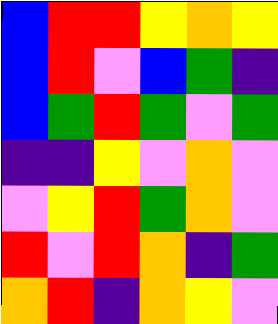[["blue", "red", "red", "yellow", "orange", "yellow"], ["blue", "red", "violet", "blue", "green", "indigo"], ["blue", "green", "red", "green", "violet", "green"], ["indigo", "indigo", "yellow", "violet", "orange", "violet"], ["violet", "yellow", "red", "green", "orange", "violet"], ["red", "violet", "red", "orange", "indigo", "green"], ["orange", "red", "indigo", "orange", "yellow", "violet"]]